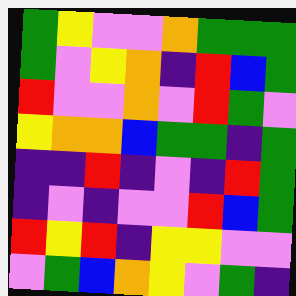[["green", "yellow", "violet", "violet", "orange", "green", "green", "green"], ["green", "violet", "yellow", "orange", "indigo", "red", "blue", "green"], ["red", "violet", "violet", "orange", "violet", "red", "green", "violet"], ["yellow", "orange", "orange", "blue", "green", "green", "indigo", "green"], ["indigo", "indigo", "red", "indigo", "violet", "indigo", "red", "green"], ["indigo", "violet", "indigo", "violet", "violet", "red", "blue", "green"], ["red", "yellow", "red", "indigo", "yellow", "yellow", "violet", "violet"], ["violet", "green", "blue", "orange", "yellow", "violet", "green", "indigo"]]